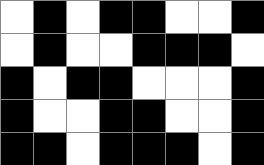[["white", "black", "white", "black", "black", "white", "white", "black"], ["white", "black", "white", "white", "black", "black", "black", "white"], ["black", "white", "black", "black", "white", "white", "white", "black"], ["black", "white", "white", "black", "black", "white", "white", "black"], ["black", "black", "white", "black", "black", "black", "white", "black"]]